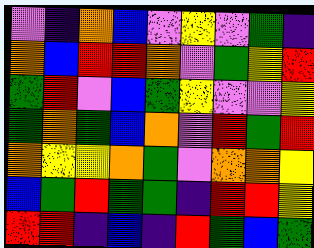[["violet", "indigo", "orange", "blue", "violet", "yellow", "violet", "green", "indigo"], ["orange", "blue", "red", "red", "orange", "violet", "green", "yellow", "red"], ["green", "red", "violet", "blue", "green", "yellow", "violet", "violet", "yellow"], ["green", "orange", "green", "blue", "orange", "violet", "red", "green", "red"], ["orange", "yellow", "yellow", "orange", "green", "violet", "orange", "orange", "yellow"], ["blue", "green", "red", "green", "green", "indigo", "red", "red", "yellow"], ["red", "red", "indigo", "blue", "indigo", "red", "green", "blue", "green"]]